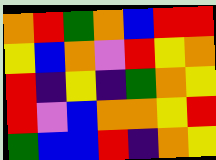[["orange", "red", "green", "orange", "blue", "red", "red"], ["yellow", "blue", "orange", "violet", "red", "yellow", "orange"], ["red", "indigo", "yellow", "indigo", "green", "orange", "yellow"], ["red", "violet", "blue", "orange", "orange", "yellow", "red"], ["green", "blue", "blue", "red", "indigo", "orange", "yellow"]]